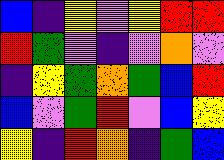[["blue", "indigo", "yellow", "violet", "yellow", "red", "red"], ["red", "green", "violet", "indigo", "violet", "orange", "violet"], ["indigo", "yellow", "green", "orange", "green", "blue", "red"], ["blue", "violet", "green", "red", "violet", "blue", "yellow"], ["yellow", "indigo", "red", "orange", "indigo", "green", "blue"]]